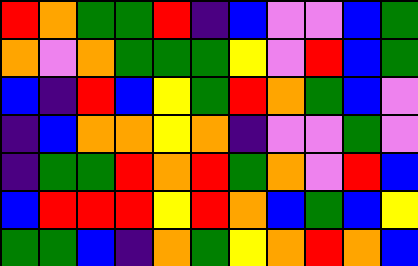[["red", "orange", "green", "green", "red", "indigo", "blue", "violet", "violet", "blue", "green"], ["orange", "violet", "orange", "green", "green", "green", "yellow", "violet", "red", "blue", "green"], ["blue", "indigo", "red", "blue", "yellow", "green", "red", "orange", "green", "blue", "violet"], ["indigo", "blue", "orange", "orange", "yellow", "orange", "indigo", "violet", "violet", "green", "violet"], ["indigo", "green", "green", "red", "orange", "red", "green", "orange", "violet", "red", "blue"], ["blue", "red", "red", "red", "yellow", "red", "orange", "blue", "green", "blue", "yellow"], ["green", "green", "blue", "indigo", "orange", "green", "yellow", "orange", "red", "orange", "blue"]]